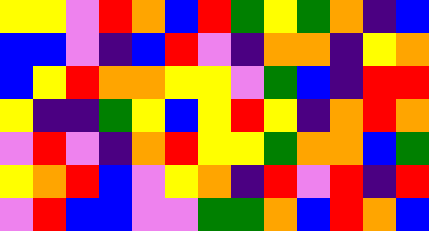[["yellow", "yellow", "violet", "red", "orange", "blue", "red", "green", "yellow", "green", "orange", "indigo", "blue"], ["blue", "blue", "violet", "indigo", "blue", "red", "violet", "indigo", "orange", "orange", "indigo", "yellow", "orange"], ["blue", "yellow", "red", "orange", "orange", "yellow", "yellow", "violet", "green", "blue", "indigo", "red", "red"], ["yellow", "indigo", "indigo", "green", "yellow", "blue", "yellow", "red", "yellow", "indigo", "orange", "red", "orange"], ["violet", "red", "violet", "indigo", "orange", "red", "yellow", "yellow", "green", "orange", "orange", "blue", "green"], ["yellow", "orange", "red", "blue", "violet", "yellow", "orange", "indigo", "red", "violet", "red", "indigo", "red"], ["violet", "red", "blue", "blue", "violet", "violet", "green", "green", "orange", "blue", "red", "orange", "blue"]]